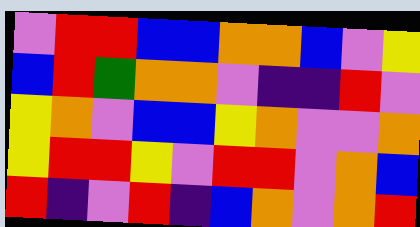[["violet", "red", "red", "blue", "blue", "orange", "orange", "blue", "violet", "yellow"], ["blue", "red", "green", "orange", "orange", "violet", "indigo", "indigo", "red", "violet"], ["yellow", "orange", "violet", "blue", "blue", "yellow", "orange", "violet", "violet", "orange"], ["yellow", "red", "red", "yellow", "violet", "red", "red", "violet", "orange", "blue"], ["red", "indigo", "violet", "red", "indigo", "blue", "orange", "violet", "orange", "red"]]